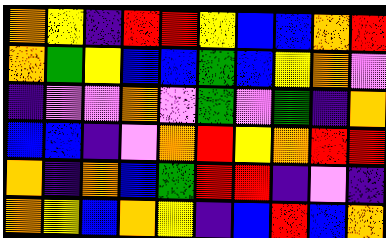[["orange", "yellow", "indigo", "red", "red", "yellow", "blue", "blue", "orange", "red"], ["orange", "green", "yellow", "blue", "blue", "green", "blue", "yellow", "orange", "violet"], ["indigo", "violet", "violet", "orange", "violet", "green", "violet", "green", "indigo", "orange"], ["blue", "blue", "indigo", "violet", "orange", "red", "yellow", "orange", "red", "red"], ["orange", "indigo", "orange", "blue", "green", "red", "red", "indigo", "violet", "indigo"], ["orange", "yellow", "blue", "orange", "yellow", "indigo", "blue", "red", "blue", "orange"]]